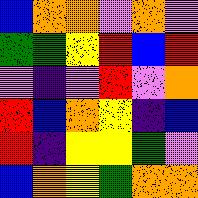[["blue", "orange", "orange", "violet", "orange", "violet"], ["green", "green", "yellow", "red", "blue", "red"], ["violet", "indigo", "violet", "red", "violet", "orange"], ["red", "blue", "orange", "yellow", "indigo", "blue"], ["red", "indigo", "yellow", "yellow", "green", "violet"], ["blue", "orange", "yellow", "green", "orange", "orange"]]